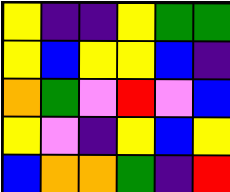[["yellow", "indigo", "indigo", "yellow", "green", "green"], ["yellow", "blue", "yellow", "yellow", "blue", "indigo"], ["orange", "green", "violet", "red", "violet", "blue"], ["yellow", "violet", "indigo", "yellow", "blue", "yellow"], ["blue", "orange", "orange", "green", "indigo", "red"]]